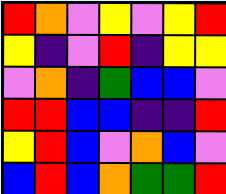[["red", "orange", "violet", "yellow", "violet", "yellow", "red"], ["yellow", "indigo", "violet", "red", "indigo", "yellow", "yellow"], ["violet", "orange", "indigo", "green", "blue", "blue", "violet"], ["red", "red", "blue", "blue", "indigo", "indigo", "red"], ["yellow", "red", "blue", "violet", "orange", "blue", "violet"], ["blue", "red", "blue", "orange", "green", "green", "red"]]